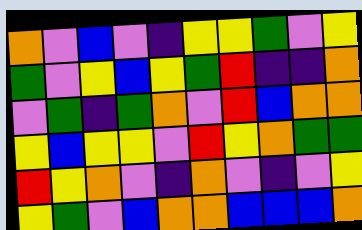[["orange", "violet", "blue", "violet", "indigo", "yellow", "yellow", "green", "violet", "yellow"], ["green", "violet", "yellow", "blue", "yellow", "green", "red", "indigo", "indigo", "orange"], ["violet", "green", "indigo", "green", "orange", "violet", "red", "blue", "orange", "orange"], ["yellow", "blue", "yellow", "yellow", "violet", "red", "yellow", "orange", "green", "green"], ["red", "yellow", "orange", "violet", "indigo", "orange", "violet", "indigo", "violet", "yellow"], ["yellow", "green", "violet", "blue", "orange", "orange", "blue", "blue", "blue", "orange"]]